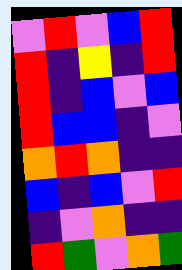[["violet", "red", "violet", "blue", "red"], ["red", "indigo", "yellow", "indigo", "red"], ["red", "indigo", "blue", "violet", "blue"], ["red", "blue", "blue", "indigo", "violet"], ["orange", "red", "orange", "indigo", "indigo"], ["blue", "indigo", "blue", "violet", "red"], ["indigo", "violet", "orange", "indigo", "indigo"], ["red", "green", "violet", "orange", "green"]]